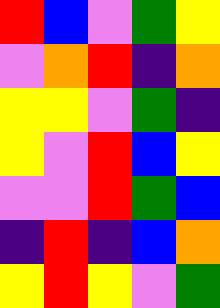[["red", "blue", "violet", "green", "yellow"], ["violet", "orange", "red", "indigo", "orange"], ["yellow", "yellow", "violet", "green", "indigo"], ["yellow", "violet", "red", "blue", "yellow"], ["violet", "violet", "red", "green", "blue"], ["indigo", "red", "indigo", "blue", "orange"], ["yellow", "red", "yellow", "violet", "green"]]